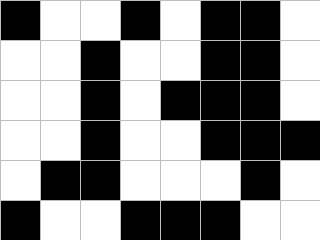[["black", "white", "white", "black", "white", "black", "black", "white"], ["white", "white", "black", "white", "white", "black", "black", "white"], ["white", "white", "black", "white", "black", "black", "black", "white"], ["white", "white", "black", "white", "white", "black", "black", "black"], ["white", "black", "black", "white", "white", "white", "black", "white"], ["black", "white", "white", "black", "black", "black", "white", "white"]]